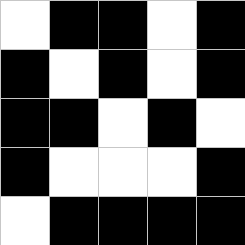[["white", "black", "black", "white", "black"], ["black", "white", "black", "white", "black"], ["black", "black", "white", "black", "white"], ["black", "white", "white", "white", "black"], ["white", "black", "black", "black", "black"]]